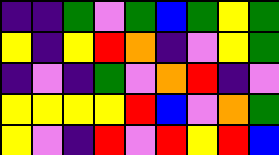[["indigo", "indigo", "green", "violet", "green", "blue", "green", "yellow", "green"], ["yellow", "indigo", "yellow", "red", "orange", "indigo", "violet", "yellow", "green"], ["indigo", "violet", "indigo", "green", "violet", "orange", "red", "indigo", "violet"], ["yellow", "yellow", "yellow", "yellow", "red", "blue", "violet", "orange", "green"], ["yellow", "violet", "indigo", "red", "violet", "red", "yellow", "red", "blue"]]